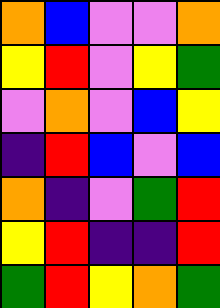[["orange", "blue", "violet", "violet", "orange"], ["yellow", "red", "violet", "yellow", "green"], ["violet", "orange", "violet", "blue", "yellow"], ["indigo", "red", "blue", "violet", "blue"], ["orange", "indigo", "violet", "green", "red"], ["yellow", "red", "indigo", "indigo", "red"], ["green", "red", "yellow", "orange", "green"]]